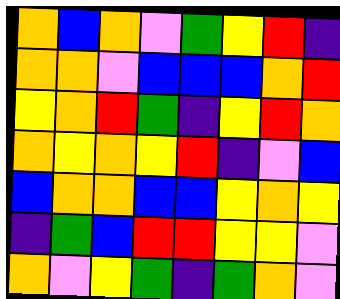[["orange", "blue", "orange", "violet", "green", "yellow", "red", "indigo"], ["orange", "orange", "violet", "blue", "blue", "blue", "orange", "red"], ["yellow", "orange", "red", "green", "indigo", "yellow", "red", "orange"], ["orange", "yellow", "orange", "yellow", "red", "indigo", "violet", "blue"], ["blue", "orange", "orange", "blue", "blue", "yellow", "orange", "yellow"], ["indigo", "green", "blue", "red", "red", "yellow", "yellow", "violet"], ["orange", "violet", "yellow", "green", "indigo", "green", "orange", "violet"]]